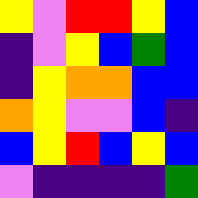[["yellow", "violet", "red", "red", "yellow", "blue"], ["indigo", "violet", "yellow", "blue", "green", "blue"], ["indigo", "yellow", "orange", "orange", "blue", "blue"], ["orange", "yellow", "violet", "violet", "blue", "indigo"], ["blue", "yellow", "red", "blue", "yellow", "blue"], ["violet", "indigo", "indigo", "indigo", "indigo", "green"]]